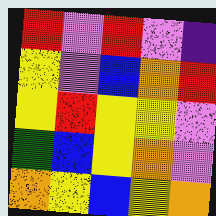[["red", "violet", "red", "violet", "indigo"], ["yellow", "violet", "blue", "orange", "red"], ["yellow", "red", "yellow", "yellow", "violet"], ["green", "blue", "yellow", "orange", "violet"], ["orange", "yellow", "blue", "yellow", "orange"]]